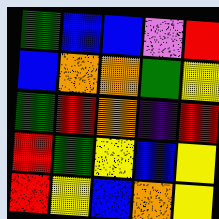[["green", "blue", "blue", "violet", "red"], ["blue", "orange", "orange", "green", "yellow"], ["green", "red", "orange", "indigo", "red"], ["red", "green", "yellow", "blue", "yellow"], ["red", "yellow", "blue", "orange", "yellow"]]